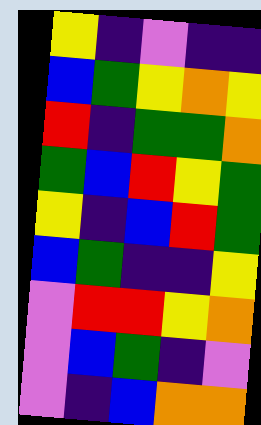[["yellow", "indigo", "violet", "indigo", "indigo"], ["blue", "green", "yellow", "orange", "yellow"], ["red", "indigo", "green", "green", "orange"], ["green", "blue", "red", "yellow", "green"], ["yellow", "indigo", "blue", "red", "green"], ["blue", "green", "indigo", "indigo", "yellow"], ["violet", "red", "red", "yellow", "orange"], ["violet", "blue", "green", "indigo", "violet"], ["violet", "indigo", "blue", "orange", "orange"]]